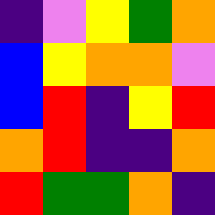[["indigo", "violet", "yellow", "green", "orange"], ["blue", "yellow", "orange", "orange", "violet"], ["blue", "red", "indigo", "yellow", "red"], ["orange", "red", "indigo", "indigo", "orange"], ["red", "green", "green", "orange", "indigo"]]